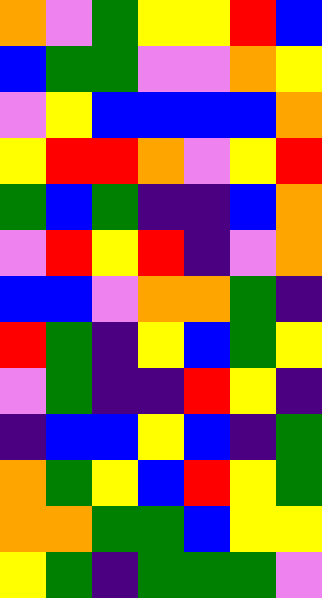[["orange", "violet", "green", "yellow", "yellow", "red", "blue"], ["blue", "green", "green", "violet", "violet", "orange", "yellow"], ["violet", "yellow", "blue", "blue", "blue", "blue", "orange"], ["yellow", "red", "red", "orange", "violet", "yellow", "red"], ["green", "blue", "green", "indigo", "indigo", "blue", "orange"], ["violet", "red", "yellow", "red", "indigo", "violet", "orange"], ["blue", "blue", "violet", "orange", "orange", "green", "indigo"], ["red", "green", "indigo", "yellow", "blue", "green", "yellow"], ["violet", "green", "indigo", "indigo", "red", "yellow", "indigo"], ["indigo", "blue", "blue", "yellow", "blue", "indigo", "green"], ["orange", "green", "yellow", "blue", "red", "yellow", "green"], ["orange", "orange", "green", "green", "blue", "yellow", "yellow"], ["yellow", "green", "indigo", "green", "green", "green", "violet"]]